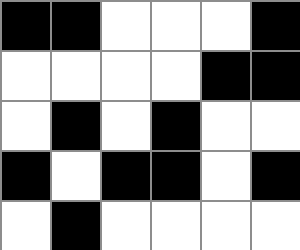[["black", "black", "white", "white", "white", "black"], ["white", "white", "white", "white", "black", "black"], ["white", "black", "white", "black", "white", "white"], ["black", "white", "black", "black", "white", "black"], ["white", "black", "white", "white", "white", "white"]]